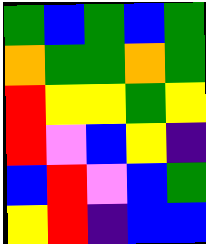[["green", "blue", "green", "blue", "green"], ["orange", "green", "green", "orange", "green"], ["red", "yellow", "yellow", "green", "yellow"], ["red", "violet", "blue", "yellow", "indigo"], ["blue", "red", "violet", "blue", "green"], ["yellow", "red", "indigo", "blue", "blue"]]